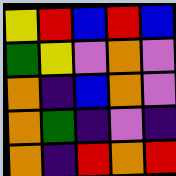[["yellow", "red", "blue", "red", "blue"], ["green", "yellow", "violet", "orange", "violet"], ["orange", "indigo", "blue", "orange", "violet"], ["orange", "green", "indigo", "violet", "indigo"], ["orange", "indigo", "red", "orange", "red"]]